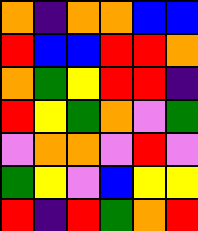[["orange", "indigo", "orange", "orange", "blue", "blue"], ["red", "blue", "blue", "red", "red", "orange"], ["orange", "green", "yellow", "red", "red", "indigo"], ["red", "yellow", "green", "orange", "violet", "green"], ["violet", "orange", "orange", "violet", "red", "violet"], ["green", "yellow", "violet", "blue", "yellow", "yellow"], ["red", "indigo", "red", "green", "orange", "red"]]